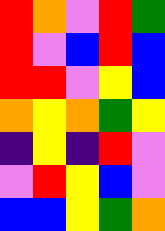[["red", "orange", "violet", "red", "green"], ["red", "violet", "blue", "red", "blue"], ["red", "red", "violet", "yellow", "blue"], ["orange", "yellow", "orange", "green", "yellow"], ["indigo", "yellow", "indigo", "red", "violet"], ["violet", "red", "yellow", "blue", "violet"], ["blue", "blue", "yellow", "green", "orange"]]